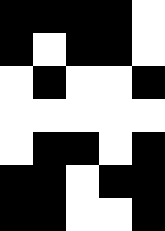[["black", "black", "black", "black", "white"], ["black", "white", "black", "black", "white"], ["white", "black", "white", "white", "black"], ["white", "white", "white", "white", "white"], ["white", "black", "black", "white", "black"], ["black", "black", "white", "black", "black"], ["black", "black", "white", "white", "black"]]